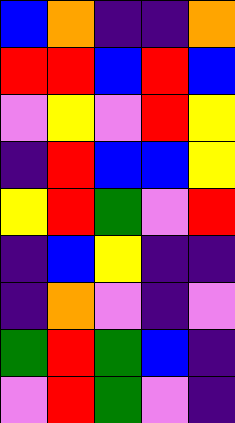[["blue", "orange", "indigo", "indigo", "orange"], ["red", "red", "blue", "red", "blue"], ["violet", "yellow", "violet", "red", "yellow"], ["indigo", "red", "blue", "blue", "yellow"], ["yellow", "red", "green", "violet", "red"], ["indigo", "blue", "yellow", "indigo", "indigo"], ["indigo", "orange", "violet", "indigo", "violet"], ["green", "red", "green", "blue", "indigo"], ["violet", "red", "green", "violet", "indigo"]]